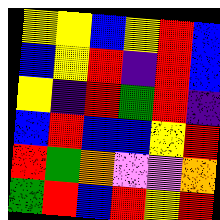[["yellow", "yellow", "blue", "yellow", "red", "blue"], ["blue", "yellow", "red", "indigo", "red", "blue"], ["yellow", "indigo", "red", "green", "red", "indigo"], ["blue", "red", "blue", "blue", "yellow", "red"], ["red", "green", "orange", "violet", "violet", "orange"], ["green", "red", "blue", "red", "yellow", "red"]]